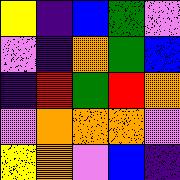[["yellow", "indigo", "blue", "green", "violet"], ["violet", "indigo", "orange", "green", "blue"], ["indigo", "red", "green", "red", "orange"], ["violet", "orange", "orange", "orange", "violet"], ["yellow", "orange", "violet", "blue", "indigo"]]